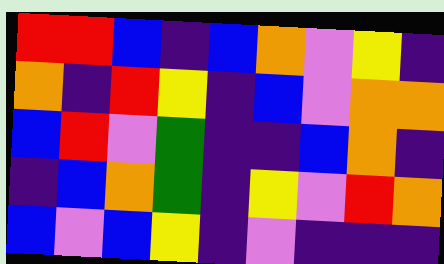[["red", "red", "blue", "indigo", "blue", "orange", "violet", "yellow", "indigo"], ["orange", "indigo", "red", "yellow", "indigo", "blue", "violet", "orange", "orange"], ["blue", "red", "violet", "green", "indigo", "indigo", "blue", "orange", "indigo"], ["indigo", "blue", "orange", "green", "indigo", "yellow", "violet", "red", "orange"], ["blue", "violet", "blue", "yellow", "indigo", "violet", "indigo", "indigo", "indigo"]]